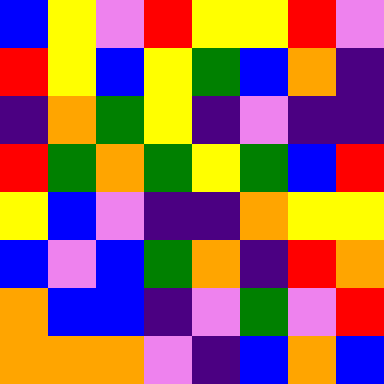[["blue", "yellow", "violet", "red", "yellow", "yellow", "red", "violet"], ["red", "yellow", "blue", "yellow", "green", "blue", "orange", "indigo"], ["indigo", "orange", "green", "yellow", "indigo", "violet", "indigo", "indigo"], ["red", "green", "orange", "green", "yellow", "green", "blue", "red"], ["yellow", "blue", "violet", "indigo", "indigo", "orange", "yellow", "yellow"], ["blue", "violet", "blue", "green", "orange", "indigo", "red", "orange"], ["orange", "blue", "blue", "indigo", "violet", "green", "violet", "red"], ["orange", "orange", "orange", "violet", "indigo", "blue", "orange", "blue"]]